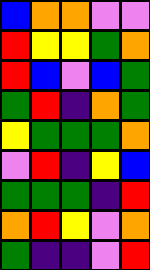[["blue", "orange", "orange", "violet", "violet"], ["red", "yellow", "yellow", "green", "orange"], ["red", "blue", "violet", "blue", "green"], ["green", "red", "indigo", "orange", "green"], ["yellow", "green", "green", "green", "orange"], ["violet", "red", "indigo", "yellow", "blue"], ["green", "green", "green", "indigo", "red"], ["orange", "red", "yellow", "violet", "orange"], ["green", "indigo", "indigo", "violet", "red"]]